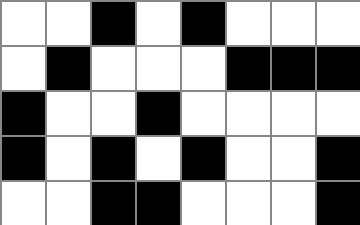[["white", "white", "black", "white", "black", "white", "white", "white"], ["white", "black", "white", "white", "white", "black", "black", "black"], ["black", "white", "white", "black", "white", "white", "white", "white"], ["black", "white", "black", "white", "black", "white", "white", "black"], ["white", "white", "black", "black", "white", "white", "white", "black"]]